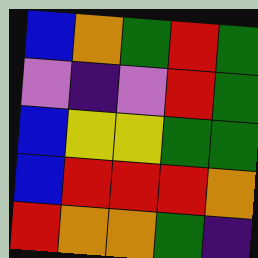[["blue", "orange", "green", "red", "green"], ["violet", "indigo", "violet", "red", "green"], ["blue", "yellow", "yellow", "green", "green"], ["blue", "red", "red", "red", "orange"], ["red", "orange", "orange", "green", "indigo"]]